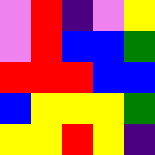[["violet", "red", "indigo", "violet", "yellow"], ["violet", "red", "blue", "blue", "green"], ["red", "red", "red", "blue", "blue"], ["blue", "yellow", "yellow", "yellow", "green"], ["yellow", "yellow", "red", "yellow", "indigo"]]